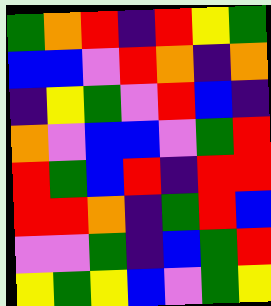[["green", "orange", "red", "indigo", "red", "yellow", "green"], ["blue", "blue", "violet", "red", "orange", "indigo", "orange"], ["indigo", "yellow", "green", "violet", "red", "blue", "indigo"], ["orange", "violet", "blue", "blue", "violet", "green", "red"], ["red", "green", "blue", "red", "indigo", "red", "red"], ["red", "red", "orange", "indigo", "green", "red", "blue"], ["violet", "violet", "green", "indigo", "blue", "green", "red"], ["yellow", "green", "yellow", "blue", "violet", "green", "yellow"]]